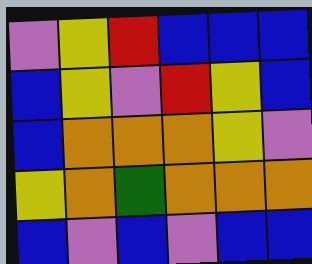[["violet", "yellow", "red", "blue", "blue", "blue"], ["blue", "yellow", "violet", "red", "yellow", "blue"], ["blue", "orange", "orange", "orange", "yellow", "violet"], ["yellow", "orange", "green", "orange", "orange", "orange"], ["blue", "violet", "blue", "violet", "blue", "blue"]]